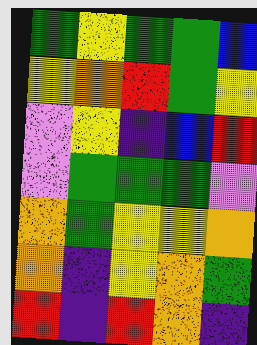[["green", "yellow", "green", "green", "blue"], ["yellow", "orange", "red", "green", "yellow"], ["violet", "yellow", "indigo", "blue", "red"], ["violet", "green", "green", "green", "violet"], ["orange", "green", "yellow", "yellow", "orange"], ["orange", "indigo", "yellow", "orange", "green"], ["red", "indigo", "red", "orange", "indigo"]]